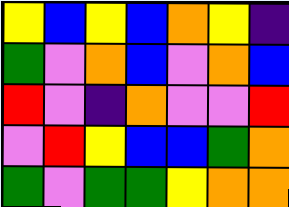[["yellow", "blue", "yellow", "blue", "orange", "yellow", "indigo"], ["green", "violet", "orange", "blue", "violet", "orange", "blue"], ["red", "violet", "indigo", "orange", "violet", "violet", "red"], ["violet", "red", "yellow", "blue", "blue", "green", "orange"], ["green", "violet", "green", "green", "yellow", "orange", "orange"]]